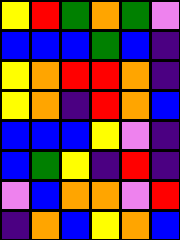[["yellow", "red", "green", "orange", "green", "violet"], ["blue", "blue", "blue", "green", "blue", "indigo"], ["yellow", "orange", "red", "red", "orange", "indigo"], ["yellow", "orange", "indigo", "red", "orange", "blue"], ["blue", "blue", "blue", "yellow", "violet", "indigo"], ["blue", "green", "yellow", "indigo", "red", "indigo"], ["violet", "blue", "orange", "orange", "violet", "red"], ["indigo", "orange", "blue", "yellow", "orange", "blue"]]